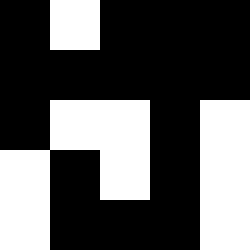[["black", "white", "black", "black", "black"], ["black", "black", "black", "black", "black"], ["black", "white", "white", "black", "white"], ["white", "black", "white", "black", "white"], ["white", "black", "black", "black", "white"]]